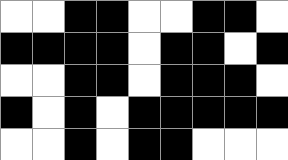[["white", "white", "black", "black", "white", "white", "black", "black", "white"], ["black", "black", "black", "black", "white", "black", "black", "white", "black"], ["white", "white", "black", "black", "white", "black", "black", "black", "white"], ["black", "white", "black", "white", "black", "black", "black", "black", "black"], ["white", "white", "black", "white", "black", "black", "white", "white", "white"]]